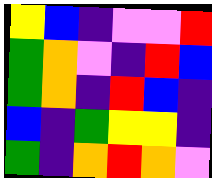[["yellow", "blue", "indigo", "violet", "violet", "red"], ["green", "orange", "violet", "indigo", "red", "blue"], ["green", "orange", "indigo", "red", "blue", "indigo"], ["blue", "indigo", "green", "yellow", "yellow", "indigo"], ["green", "indigo", "orange", "red", "orange", "violet"]]